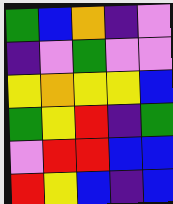[["green", "blue", "orange", "indigo", "violet"], ["indigo", "violet", "green", "violet", "violet"], ["yellow", "orange", "yellow", "yellow", "blue"], ["green", "yellow", "red", "indigo", "green"], ["violet", "red", "red", "blue", "blue"], ["red", "yellow", "blue", "indigo", "blue"]]